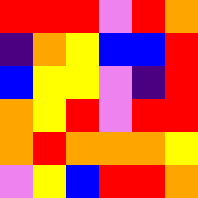[["red", "red", "red", "violet", "red", "orange"], ["indigo", "orange", "yellow", "blue", "blue", "red"], ["blue", "yellow", "yellow", "violet", "indigo", "red"], ["orange", "yellow", "red", "violet", "red", "red"], ["orange", "red", "orange", "orange", "orange", "yellow"], ["violet", "yellow", "blue", "red", "red", "orange"]]